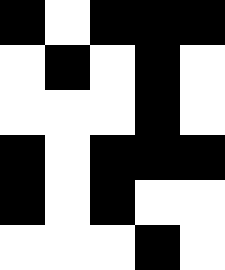[["black", "white", "black", "black", "black"], ["white", "black", "white", "black", "white"], ["white", "white", "white", "black", "white"], ["black", "white", "black", "black", "black"], ["black", "white", "black", "white", "white"], ["white", "white", "white", "black", "white"]]